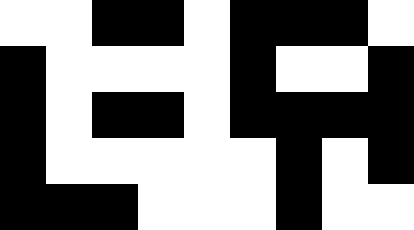[["white", "white", "black", "black", "white", "black", "black", "black", "white"], ["black", "white", "white", "white", "white", "black", "white", "white", "black"], ["black", "white", "black", "black", "white", "black", "black", "black", "black"], ["black", "white", "white", "white", "white", "white", "black", "white", "black"], ["black", "black", "black", "white", "white", "white", "black", "white", "white"]]